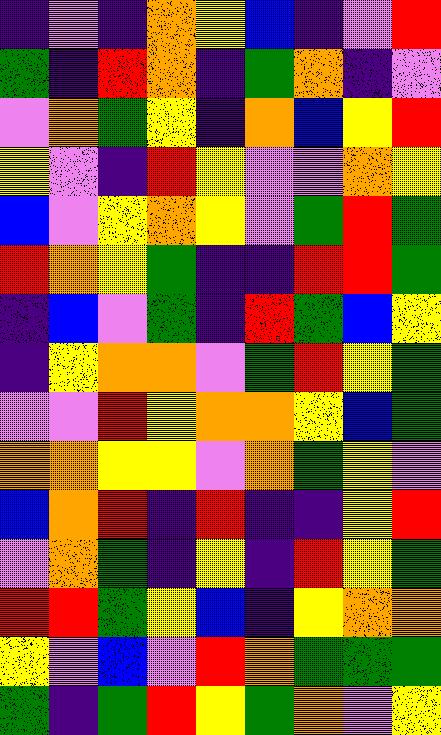[["indigo", "violet", "indigo", "orange", "yellow", "blue", "indigo", "violet", "red"], ["green", "indigo", "red", "orange", "indigo", "green", "orange", "indigo", "violet"], ["violet", "orange", "green", "yellow", "indigo", "orange", "blue", "yellow", "red"], ["yellow", "violet", "indigo", "red", "yellow", "violet", "violet", "orange", "yellow"], ["blue", "violet", "yellow", "orange", "yellow", "violet", "green", "red", "green"], ["red", "orange", "yellow", "green", "indigo", "indigo", "red", "red", "green"], ["indigo", "blue", "violet", "green", "indigo", "red", "green", "blue", "yellow"], ["indigo", "yellow", "orange", "orange", "violet", "green", "red", "yellow", "green"], ["violet", "violet", "red", "yellow", "orange", "orange", "yellow", "blue", "green"], ["orange", "orange", "yellow", "yellow", "violet", "orange", "green", "yellow", "violet"], ["blue", "orange", "red", "indigo", "red", "indigo", "indigo", "yellow", "red"], ["violet", "orange", "green", "indigo", "yellow", "indigo", "red", "yellow", "green"], ["red", "red", "green", "yellow", "blue", "indigo", "yellow", "orange", "orange"], ["yellow", "violet", "blue", "violet", "red", "orange", "green", "green", "green"], ["green", "indigo", "green", "red", "yellow", "green", "orange", "violet", "yellow"]]